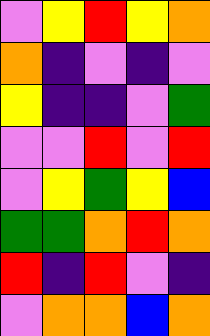[["violet", "yellow", "red", "yellow", "orange"], ["orange", "indigo", "violet", "indigo", "violet"], ["yellow", "indigo", "indigo", "violet", "green"], ["violet", "violet", "red", "violet", "red"], ["violet", "yellow", "green", "yellow", "blue"], ["green", "green", "orange", "red", "orange"], ["red", "indigo", "red", "violet", "indigo"], ["violet", "orange", "orange", "blue", "orange"]]